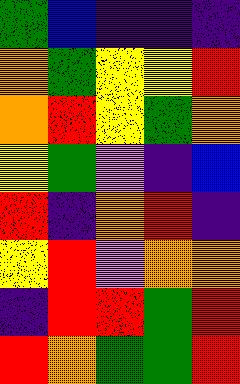[["green", "blue", "indigo", "indigo", "indigo"], ["orange", "green", "yellow", "yellow", "red"], ["orange", "red", "yellow", "green", "orange"], ["yellow", "green", "violet", "indigo", "blue"], ["red", "indigo", "orange", "red", "indigo"], ["yellow", "red", "violet", "orange", "orange"], ["indigo", "red", "red", "green", "red"], ["red", "orange", "green", "green", "red"]]